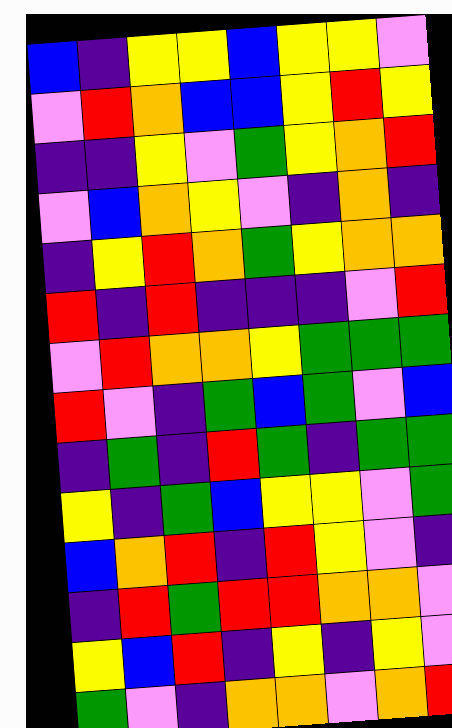[["blue", "indigo", "yellow", "yellow", "blue", "yellow", "yellow", "violet"], ["violet", "red", "orange", "blue", "blue", "yellow", "red", "yellow"], ["indigo", "indigo", "yellow", "violet", "green", "yellow", "orange", "red"], ["violet", "blue", "orange", "yellow", "violet", "indigo", "orange", "indigo"], ["indigo", "yellow", "red", "orange", "green", "yellow", "orange", "orange"], ["red", "indigo", "red", "indigo", "indigo", "indigo", "violet", "red"], ["violet", "red", "orange", "orange", "yellow", "green", "green", "green"], ["red", "violet", "indigo", "green", "blue", "green", "violet", "blue"], ["indigo", "green", "indigo", "red", "green", "indigo", "green", "green"], ["yellow", "indigo", "green", "blue", "yellow", "yellow", "violet", "green"], ["blue", "orange", "red", "indigo", "red", "yellow", "violet", "indigo"], ["indigo", "red", "green", "red", "red", "orange", "orange", "violet"], ["yellow", "blue", "red", "indigo", "yellow", "indigo", "yellow", "violet"], ["green", "violet", "indigo", "orange", "orange", "violet", "orange", "red"]]